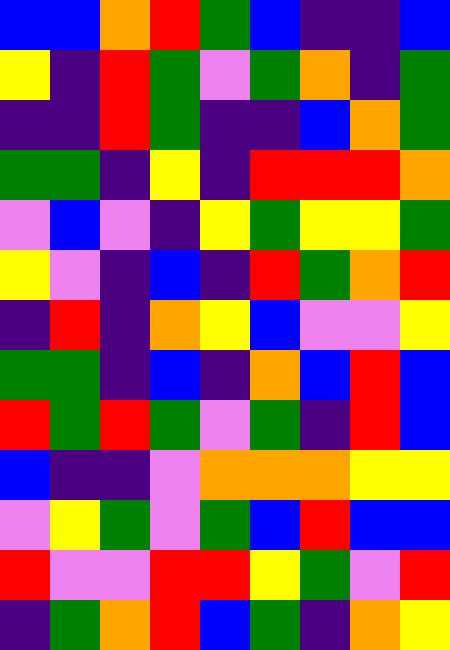[["blue", "blue", "orange", "red", "green", "blue", "indigo", "indigo", "blue"], ["yellow", "indigo", "red", "green", "violet", "green", "orange", "indigo", "green"], ["indigo", "indigo", "red", "green", "indigo", "indigo", "blue", "orange", "green"], ["green", "green", "indigo", "yellow", "indigo", "red", "red", "red", "orange"], ["violet", "blue", "violet", "indigo", "yellow", "green", "yellow", "yellow", "green"], ["yellow", "violet", "indigo", "blue", "indigo", "red", "green", "orange", "red"], ["indigo", "red", "indigo", "orange", "yellow", "blue", "violet", "violet", "yellow"], ["green", "green", "indigo", "blue", "indigo", "orange", "blue", "red", "blue"], ["red", "green", "red", "green", "violet", "green", "indigo", "red", "blue"], ["blue", "indigo", "indigo", "violet", "orange", "orange", "orange", "yellow", "yellow"], ["violet", "yellow", "green", "violet", "green", "blue", "red", "blue", "blue"], ["red", "violet", "violet", "red", "red", "yellow", "green", "violet", "red"], ["indigo", "green", "orange", "red", "blue", "green", "indigo", "orange", "yellow"]]